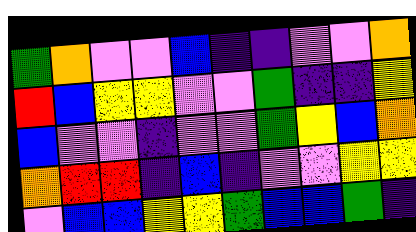[["green", "orange", "violet", "violet", "blue", "indigo", "indigo", "violet", "violet", "orange"], ["red", "blue", "yellow", "yellow", "violet", "violet", "green", "indigo", "indigo", "yellow"], ["blue", "violet", "violet", "indigo", "violet", "violet", "green", "yellow", "blue", "orange"], ["orange", "red", "red", "indigo", "blue", "indigo", "violet", "violet", "yellow", "yellow"], ["violet", "blue", "blue", "yellow", "yellow", "green", "blue", "blue", "green", "indigo"]]